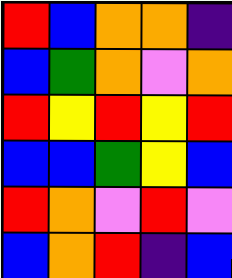[["red", "blue", "orange", "orange", "indigo"], ["blue", "green", "orange", "violet", "orange"], ["red", "yellow", "red", "yellow", "red"], ["blue", "blue", "green", "yellow", "blue"], ["red", "orange", "violet", "red", "violet"], ["blue", "orange", "red", "indigo", "blue"]]